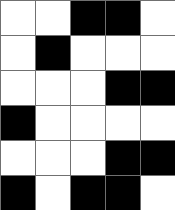[["white", "white", "black", "black", "white"], ["white", "black", "white", "white", "white"], ["white", "white", "white", "black", "black"], ["black", "white", "white", "white", "white"], ["white", "white", "white", "black", "black"], ["black", "white", "black", "black", "white"]]